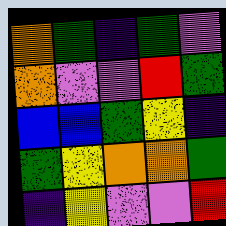[["orange", "green", "indigo", "green", "violet"], ["orange", "violet", "violet", "red", "green"], ["blue", "blue", "green", "yellow", "indigo"], ["green", "yellow", "orange", "orange", "green"], ["indigo", "yellow", "violet", "violet", "red"]]